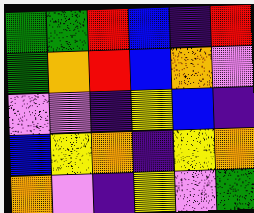[["green", "green", "red", "blue", "indigo", "red"], ["green", "orange", "red", "blue", "orange", "violet"], ["violet", "violet", "indigo", "yellow", "blue", "indigo"], ["blue", "yellow", "orange", "indigo", "yellow", "orange"], ["orange", "violet", "indigo", "yellow", "violet", "green"]]